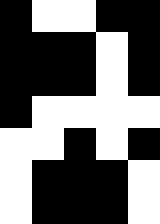[["black", "white", "white", "black", "black"], ["black", "black", "black", "white", "black"], ["black", "black", "black", "white", "black"], ["black", "white", "white", "white", "white"], ["white", "white", "black", "white", "black"], ["white", "black", "black", "black", "white"], ["white", "black", "black", "black", "white"]]